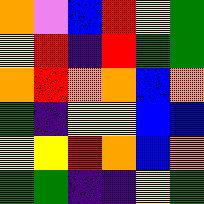[["orange", "violet", "blue", "red", "yellow", "green"], ["yellow", "red", "indigo", "red", "green", "green"], ["orange", "red", "orange", "orange", "blue", "orange"], ["green", "indigo", "yellow", "yellow", "blue", "blue"], ["yellow", "yellow", "red", "orange", "blue", "orange"], ["green", "green", "indigo", "indigo", "yellow", "green"]]